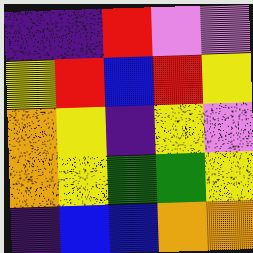[["indigo", "indigo", "red", "violet", "violet"], ["yellow", "red", "blue", "red", "yellow"], ["orange", "yellow", "indigo", "yellow", "violet"], ["orange", "yellow", "green", "green", "yellow"], ["indigo", "blue", "blue", "orange", "orange"]]